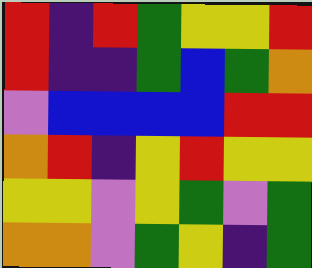[["red", "indigo", "red", "green", "yellow", "yellow", "red"], ["red", "indigo", "indigo", "green", "blue", "green", "orange"], ["violet", "blue", "blue", "blue", "blue", "red", "red"], ["orange", "red", "indigo", "yellow", "red", "yellow", "yellow"], ["yellow", "yellow", "violet", "yellow", "green", "violet", "green"], ["orange", "orange", "violet", "green", "yellow", "indigo", "green"]]